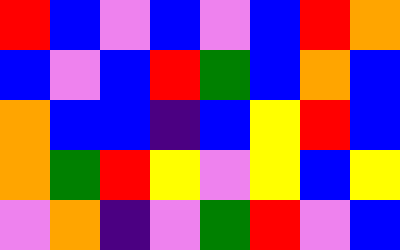[["red", "blue", "violet", "blue", "violet", "blue", "red", "orange"], ["blue", "violet", "blue", "red", "green", "blue", "orange", "blue"], ["orange", "blue", "blue", "indigo", "blue", "yellow", "red", "blue"], ["orange", "green", "red", "yellow", "violet", "yellow", "blue", "yellow"], ["violet", "orange", "indigo", "violet", "green", "red", "violet", "blue"]]